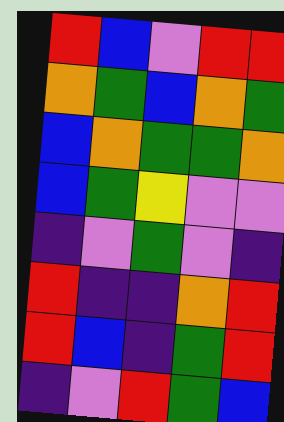[["red", "blue", "violet", "red", "red"], ["orange", "green", "blue", "orange", "green"], ["blue", "orange", "green", "green", "orange"], ["blue", "green", "yellow", "violet", "violet"], ["indigo", "violet", "green", "violet", "indigo"], ["red", "indigo", "indigo", "orange", "red"], ["red", "blue", "indigo", "green", "red"], ["indigo", "violet", "red", "green", "blue"]]